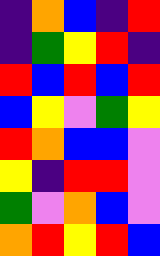[["indigo", "orange", "blue", "indigo", "red"], ["indigo", "green", "yellow", "red", "indigo"], ["red", "blue", "red", "blue", "red"], ["blue", "yellow", "violet", "green", "yellow"], ["red", "orange", "blue", "blue", "violet"], ["yellow", "indigo", "red", "red", "violet"], ["green", "violet", "orange", "blue", "violet"], ["orange", "red", "yellow", "red", "blue"]]